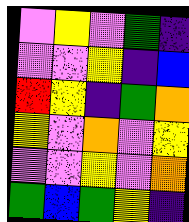[["violet", "yellow", "violet", "green", "indigo"], ["violet", "violet", "yellow", "indigo", "blue"], ["red", "yellow", "indigo", "green", "orange"], ["yellow", "violet", "orange", "violet", "yellow"], ["violet", "violet", "yellow", "violet", "orange"], ["green", "blue", "green", "yellow", "indigo"]]